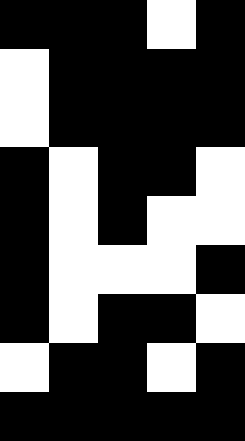[["black", "black", "black", "white", "black"], ["white", "black", "black", "black", "black"], ["white", "black", "black", "black", "black"], ["black", "white", "black", "black", "white"], ["black", "white", "black", "white", "white"], ["black", "white", "white", "white", "black"], ["black", "white", "black", "black", "white"], ["white", "black", "black", "white", "black"], ["black", "black", "black", "black", "black"]]